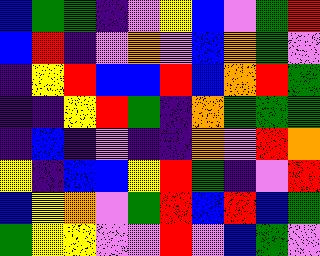[["blue", "green", "green", "indigo", "violet", "yellow", "blue", "violet", "green", "red"], ["blue", "red", "indigo", "violet", "orange", "violet", "blue", "orange", "green", "violet"], ["indigo", "yellow", "red", "blue", "blue", "red", "blue", "orange", "red", "green"], ["indigo", "indigo", "yellow", "red", "green", "indigo", "orange", "green", "green", "green"], ["indigo", "blue", "indigo", "violet", "indigo", "indigo", "orange", "violet", "red", "orange"], ["yellow", "indigo", "blue", "blue", "yellow", "red", "green", "indigo", "violet", "red"], ["blue", "yellow", "orange", "violet", "green", "red", "blue", "red", "blue", "green"], ["green", "yellow", "yellow", "violet", "violet", "red", "violet", "blue", "green", "violet"]]